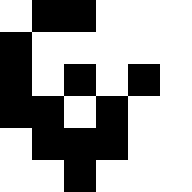[["white", "black", "black", "white", "white", "white"], ["black", "white", "white", "white", "white", "white"], ["black", "white", "black", "white", "black", "white"], ["black", "black", "white", "black", "white", "white"], ["white", "black", "black", "black", "white", "white"], ["white", "white", "black", "white", "white", "white"]]